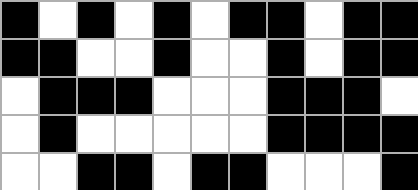[["black", "white", "black", "white", "black", "white", "black", "black", "white", "black", "black"], ["black", "black", "white", "white", "black", "white", "white", "black", "white", "black", "black"], ["white", "black", "black", "black", "white", "white", "white", "black", "black", "black", "white"], ["white", "black", "white", "white", "white", "white", "white", "black", "black", "black", "black"], ["white", "white", "black", "black", "white", "black", "black", "white", "white", "white", "black"]]